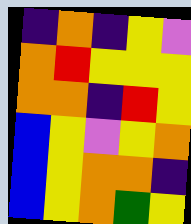[["indigo", "orange", "indigo", "yellow", "violet"], ["orange", "red", "yellow", "yellow", "yellow"], ["orange", "orange", "indigo", "red", "yellow"], ["blue", "yellow", "violet", "yellow", "orange"], ["blue", "yellow", "orange", "orange", "indigo"], ["blue", "yellow", "orange", "green", "yellow"]]